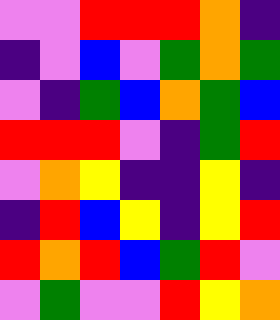[["violet", "violet", "red", "red", "red", "orange", "indigo"], ["indigo", "violet", "blue", "violet", "green", "orange", "green"], ["violet", "indigo", "green", "blue", "orange", "green", "blue"], ["red", "red", "red", "violet", "indigo", "green", "red"], ["violet", "orange", "yellow", "indigo", "indigo", "yellow", "indigo"], ["indigo", "red", "blue", "yellow", "indigo", "yellow", "red"], ["red", "orange", "red", "blue", "green", "red", "violet"], ["violet", "green", "violet", "violet", "red", "yellow", "orange"]]